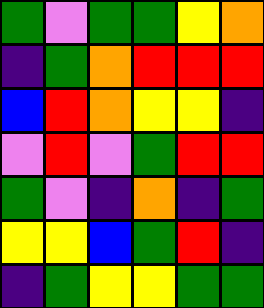[["green", "violet", "green", "green", "yellow", "orange"], ["indigo", "green", "orange", "red", "red", "red"], ["blue", "red", "orange", "yellow", "yellow", "indigo"], ["violet", "red", "violet", "green", "red", "red"], ["green", "violet", "indigo", "orange", "indigo", "green"], ["yellow", "yellow", "blue", "green", "red", "indigo"], ["indigo", "green", "yellow", "yellow", "green", "green"]]